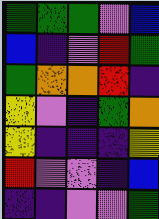[["green", "green", "green", "violet", "blue"], ["blue", "indigo", "violet", "red", "green"], ["green", "orange", "orange", "red", "indigo"], ["yellow", "violet", "indigo", "green", "orange"], ["yellow", "indigo", "indigo", "indigo", "yellow"], ["red", "violet", "violet", "indigo", "blue"], ["indigo", "indigo", "violet", "violet", "green"]]